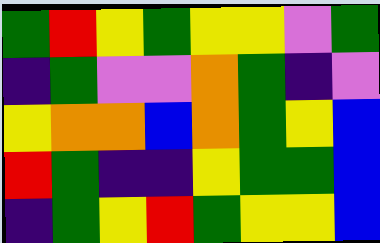[["green", "red", "yellow", "green", "yellow", "yellow", "violet", "green"], ["indigo", "green", "violet", "violet", "orange", "green", "indigo", "violet"], ["yellow", "orange", "orange", "blue", "orange", "green", "yellow", "blue"], ["red", "green", "indigo", "indigo", "yellow", "green", "green", "blue"], ["indigo", "green", "yellow", "red", "green", "yellow", "yellow", "blue"]]